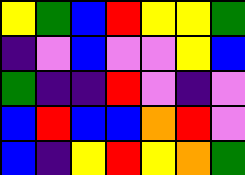[["yellow", "green", "blue", "red", "yellow", "yellow", "green"], ["indigo", "violet", "blue", "violet", "violet", "yellow", "blue"], ["green", "indigo", "indigo", "red", "violet", "indigo", "violet"], ["blue", "red", "blue", "blue", "orange", "red", "violet"], ["blue", "indigo", "yellow", "red", "yellow", "orange", "green"]]